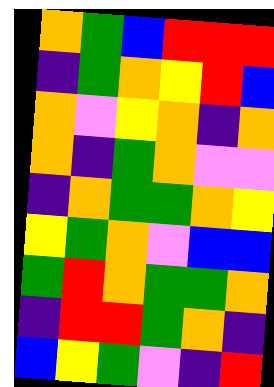[["orange", "green", "blue", "red", "red", "red"], ["indigo", "green", "orange", "yellow", "red", "blue"], ["orange", "violet", "yellow", "orange", "indigo", "orange"], ["orange", "indigo", "green", "orange", "violet", "violet"], ["indigo", "orange", "green", "green", "orange", "yellow"], ["yellow", "green", "orange", "violet", "blue", "blue"], ["green", "red", "orange", "green", "green", "orange"], ["indigo", "red", "red", "green", "orange", "indigo"], ["blue", "yellow", "green", "violet", "indigo", "red"]]